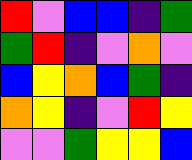[["red", "violet", "blue", "blue", "indigo", "green"], ["green", "red", "indigo", "violet", "orange", "violet"], ["blue", "yellow", "orange", "blue", "green", "indigo"], ["orange", "yellow", "indigo", "violet", "red", "yellow"], ["violet", "violet", "green", "yellow", "yellow", "blue"]]